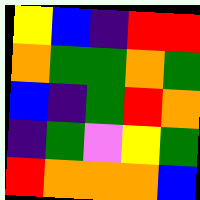[["yellow", "blue", "indigo", "red", "red"], ["orange", "green", "green", "orange", "green"], ["blue", "indigo", "green", "red", "orange"], ["indigo", "green", "violet", "yellow", "green"], ["red", "orange", "orange", "orange", "blue"]]